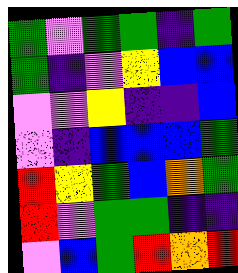[["green", "violet", "green", "green", "indigo", "green"], ["green", "indigo", "violet", "yellow", "blue", "blue"], ["violet", "violet", "yellow", "indigo", "indigo", "blue"], ["violet", "indigo", "blue", "blue", "blue", "green"], ["red", "yellow", "green", "blue", "orange", "green"], ["red", "violet", "green", "green", "indigo", "indigo"], ["violet", "blue", "green", "red", "orange", "red"]]